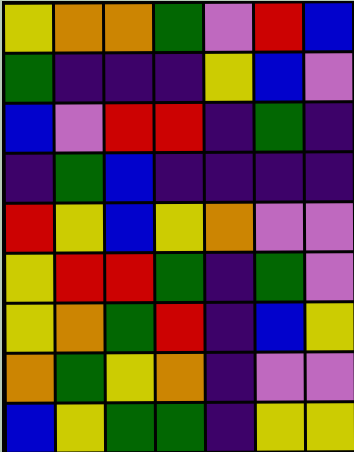[["yellow", "orange", "orange", "green", "violet", "red", "blue"], ["green", "indigo", "indigo", "indigo", "yellow", "blue", "violet"], ["blue", "violet", "red", "red", "indigo", "green", "indigo"], ["indigo", "green", "blue", "indigo", "indigo", "indigo", "indigo"], ["red", "yellow", "blue", "yellow", "orange", "violet", "violet"], ["yellow", "red", "red", "green", "indigo", "green", "violet"], ["yellow", "orange", "green", "red", "indigo", "blue", "yellow"], ["orange", "green", "yellow", "orange", "indigo", "violet", "violet"], ["blue", "yellow", "green", "green", "indigo", "yellow", "yellow"]]